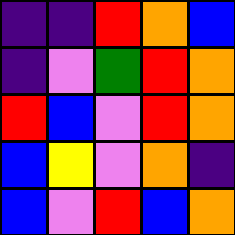[["indigo", "indigo", "red", "orange", "blue"], ["indigo", "violet", "green", "red", "orange"], ["red", "blue", "violet", "red", "orange"], ["blue", "yellow", "violet", "orange", "indigo"], ["blue", "violet", "red", "blue", "orange"]]